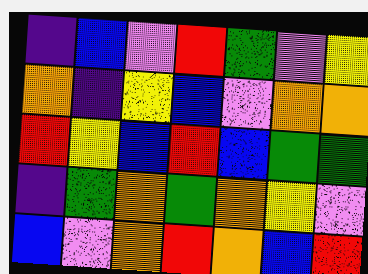[["indigo", "blue", "violet", "red", "green", "violet", "yellow"], ["orange", "indigo", "yellow", "blue", "violet", "orange", "orange"], ["red", "yellow", "blue", "red", "blue", "green", "green"], ["indigo", "green", "orange", "green", "orange", "yellow", "violet"], ["blue", "violet", "orange", "red", "orange", "blue", "red"]]